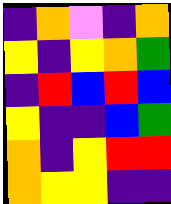[["indigo", "orange", "violet", "indigo", "orange"], ["yellow", "indigo", "yellow", "orange", "green"], ["indigo", "red", "blue", "red", "blue"], ["yellow", "indigo", "indigo", "blue", "green"], ["orange", "indigo", "yellow", "red", "red"], ["orange", "yellow", "yellow", "indigo", "indigo"]]